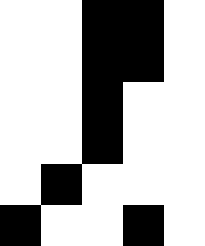[["white", "white", "black", "black", "white"], ["white", "white", "black", "black", "white"], ["white", "white", "black", "white", "white"], ["white", "white", "black", "white", "white"], ["white", "black", "white", "white", "white"], ["black", "white", "white", "black", "white"]]